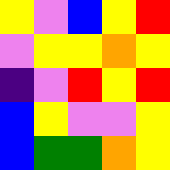[["yellow", "violet", "blue", "yellow", "red"], ["violet", "yellow", "yellow", "orange", "yellow"], ["indigo", "violet", "red", "yellow", "red"], ["blue", "yellow", "violet", "violet", "yellow"], ["blue", "green", "green", "orange", "yellow"]]